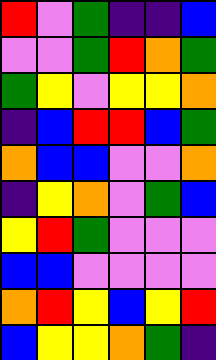[["red", "violet", "green", "indigo", "indigo", "blue"], ["violet", "violet", "green", "red", "orange", "green"], ["green", "yellow", "violet", "yellow", "yellow", "orange"], ["indigo", "blue", "red", "red", "blue", "green"], ["orange", "blue", "blue", "violet", "violet", "orange"], ["indigo", "yellow", "orange", "violet", "green", "blue"], ["yellow", "red", "green", "violet", "violet", "violet"], ["blue", "blue", "violet", "violet", "violet", "violet"], ["orange", "red", "yellow", "blue", "yellow", "red"], ["blue", "yellow", "yellow", "orange", "green", "indigo"]]